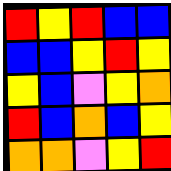[["red", "yellow", "red", "blue", "blue"], ["blue", "blue", "yellow", "red", "yellow"], ["yellow", "blue", "violet", "yellow", "orange"], ["red", "blue", "orange", "blue", "yellow"], ["orange", "orange", "violet", "yellow", "red"]]